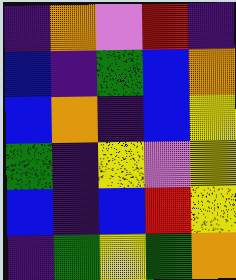[["indigo", "orange", "violet", "red", "indigo"], ["blue", "indigo", "green", "blue", "orange"], ["blue", "orange", "indigo", "blue", "yellow"], ["green", "indigo", "yellow", "violet", "yellow"], ["blue", "indigo", "blue", "red", "yellow"], ["indigo", "green", "yellow", "green", "orange"]]